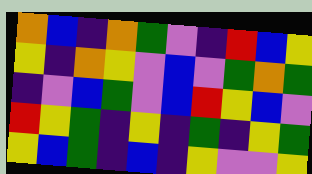[["orange", "blue", "indigo", "orange", "green", "violet", "indigo", "red", "blue", "yellow"], ["yellow", "indigo", "orange", "yellow", "violet", "blue", "violet", "green", "orange", "green"], ["indigo", "violet", "blue", "green", "violet", "blue", "red", "yellow", "blue", "violet"], ["red", "yellow", "green", "indigo", "yellow", "indigo", "green", "indigo", "yellow", "green"], ["yellow", "blue", "green", "indigo", "blue", "indigo", "yellow", "violet", "violet", "yellow"]]